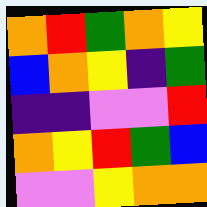[["orange", "red", "green", "orange", "yellow"], ["blue", "orange", "yellow", "indigo", "green"], ["indigo", "indigo", "violet", "violet", "red"], ["orange", "yellow", "red", "green", "blue"], ["violet", "violet", "yellow", "orange", "orange"]]